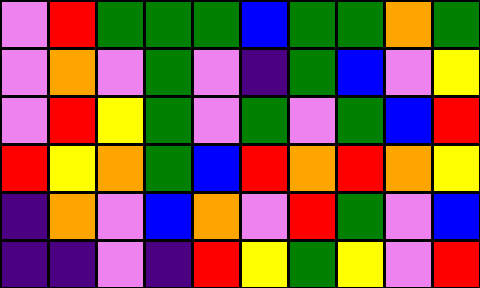[["violet", "red", "green", "green", "green", "blue", "green", "green", "orange", "green"], ["violet", "orange", "violet", "green", "violet", "indigo", "green", "blue", "violet", "yellow"], ["violet", "red", "yellow", "green", "violet", "green", "violet", "green", "blue", "red"], ["red", "yellow", "orange", "green", "blue", "red", "orange", "red", "orange", "yellow"], ["indigo", "orange", "violet", "blue", "orange", "violet", "red", "green", "violet", "blue"], ["indigo", "indigo", "violet", "indigo", "red", "yellow", "green", "yellow", "violet", "red"]]